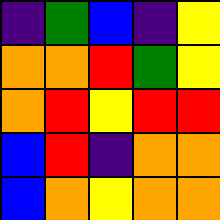[["indigo", "green", "blue", "indigo", "yellow"], ["orange", "orange", "red", "green", "yellow"], ["orange", "red", "yellow", "red", "red"], ["blue", "red", "indigo", "orange", "orange"], ["blue", "orange", "yellow", "orange", "orange"]]